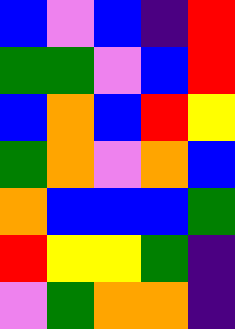[["blue", "violet", "blue", "indigo", "red"], ["green", "green", "violet", "blue", "red"], ["blue", "orange", "blue", "red", "yellow"], ["green", "orange", "violet", "orange", "blue"], ["orange", "blue", "blue", "blue", "green"], ["red", "yellow", "yellow", "green", "indigo"], ["violet", "green", "orange", "orange", "indigo"]]